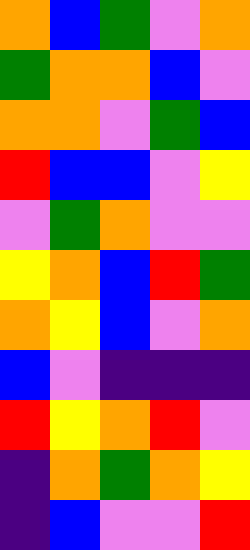[["orange", "blue", "green", "violet", "orange"], ["green", "orange", "orange", "blue", "violet"], ["orange", "orange", "violet", "green", "blue"], ["red", "blue", "blue", "violet", "yellow"], ["violet", "green", "orange", "violet", "violet"], ["yellow", "orange", "blue", "red", "green"], ["orange", "yellow", "blue", "violet", "orange"], ["blue", "violet", "indigo", "indigo", "indigo"], ["red", "yellow", "orange", "red", "violet"], ["indigo", "orange", "green", "orange", "yellow"], ["indigo", "blue", "violet", "violet", "red"]]